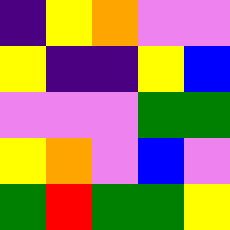[["indigo", "yellow", "orange", "violet", "violet"], ["yellow", "indigo", "indigo", "yellow", "blue"], ["violet", "violet", "violet", "green", "green"], ["yellow", "orange", "violet", "blue", "violet"], ["green", "red", "green", "green", "yellow"]]